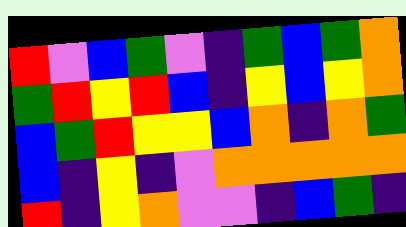[["red", "violet", "blue", "green", "violet", "indigo", "green", "blue", "green", "orange"], ["green", "red", "yellow", "red", "blue", "indigo", "yellow", "blue", "yellow", "orange"], ["blue", "green", "red", "yellow", "yellow", "blue", "orange", "indigo", "orange", "green"], ["blue", "indigo", "yellow", "indigo", "violet", "orange", "orange", "orange", "orange", "orange"], ["red", "indigo", "yellow", "orange", "violet", "violet", "indigo", "blue", "green", "indigo"]]